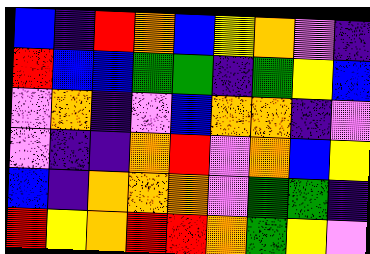[["blue", "indigo", "red", "orange", "blue", "yellow", "orange", "violet", "indigo"], ["red", "blue", "blue", "green", "green", "indigo", "green", "yellow", "blue"], ["violet", "orange", "indigo", "violet", "blue", "orange", "orange", "indigo", "violet"], ["violet", "indigo", "indigo", "orange", "red", "violet", "orange", "blue", "yellow"], ["blue", "indigo", "orange", "orange", "orange", "violet", "green", "green", "indigo"], ["red", "yellow", "orange", "red", "red", "orange", "green", "yellow", "violet"]]